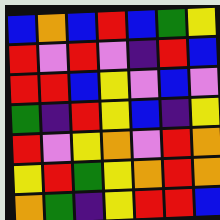[["blue", "orange", "blue", "red", "blue", "green", "yellow"], ["red", "violet", "red", "violet", "indigo", "red", "blue"], ["red", "red", "blue", "yellow", "violet", "blue", "violet"], ["green", "indigo", "red", "yellow", "blue", "indigo", "yellow"], ["red", "violet", "yellow", "orange", "violet", "red", "orange"], ["yellow", "red", "green", "yellow", "orange", "red", "orange"], ["orange", "green", "indigo", "yellow", "red", "red", "blue"]]